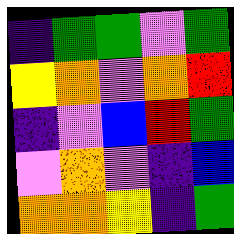[["indigo", "green", "green", "violet", "green"], ["yellow", "orange", "violet", "orange", "red"], ["indigo", "violet", "blue", "red", "green"], ["violet", "orange", "violet", "indigo", "blue"], ["orange", "orange", "yellow", "indigo", "green"]]